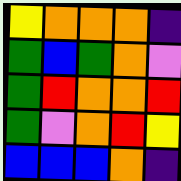[["yellow", "orange", "orange", "orange", "indigo"], ["green", "blue", "green", "orange", "violet"], ["green", "red", "orange", "orange", "red"], ["green", "violet", "orange", "red", "yellow"], ["blue", "blue", "blue", "orange", "indigo"]]